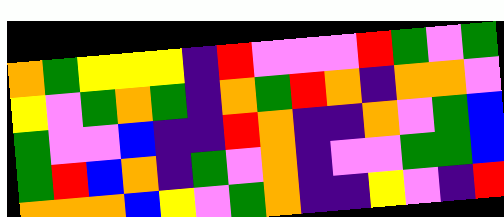[["orange", "green", "yellow", "yellow", "yellow", "indigo", "red", "violet", "violet", "violet", "red", "green", "violet", "green"], ["yellow", "violet", "green", "orange", "green", "indigo", "orange", "green", "red", "orange", "indigo", "orange", "orange", "violet"], ["green", "violet", "violet", "blue", "indigo", "indigo", "red", "orange", "indigo", "indigo", "orange", "violet", "green", "blue"], ["green", "red", "blue", "orange", "indigo", "green", "violet", "orange", "indigo", "violet", "violet", "green", "green", "blue"], ["orange", "orange", "orange", "blue", "yellow", "violet", "green", "orange", "indigo", "indigo", "yellow", "violet", "indigo", "red"]]